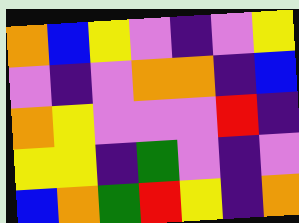[["orange", "blue", "yellow", "violet", "indigo", "violet", "yellow"], ["violet", "indigo", "violet", "orange", "orange", "indigo", "blue"], ["orange", "yellow", "violet", "violet", "violet", "red", "indigo"], ["yellow", "yellow", "indigo", "green", "violet", "indigo", "violet"], ["blue", "orange", "green", "red", "yellow", "indigo", "orange"]]